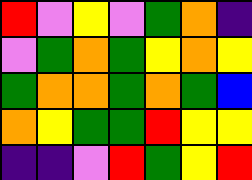[["red", "violet", "yellow", "violet", "green", "orange", "indigo"], ["violet", "green", "orange", "green", "yellow", "orange", "yellow"], ["green", "orange", "orange", "green", "orange", "green", "blue"], ["orange", "yellow", "green", "green", "red", "yellow", "yellow"], ["indigo", "indigo", "violet", "red", "green", "yellow", "red"]]